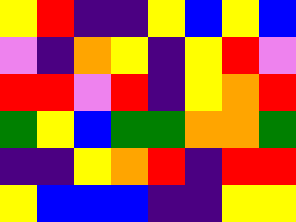[["yellow", "red", "indigo", "indigo", "yellow", "blue", "yellow", "blue"], ["violet", "indigo", "orange", "yellow", "indigo", "yellow", "red", "violet"], ["red", "red", "violet", "red", "indigo", "yellow", "orange", "red"], ["green", "yellow", "blue", "green", "green", "orange", "orange", "green"], ["indigo", "indigo", "yellow", "orange", "red", "indigo", "red", "red"], ["yellow", "blue", "blue", "blue", "indigo", "indigo", "yellow", "yellow"]]